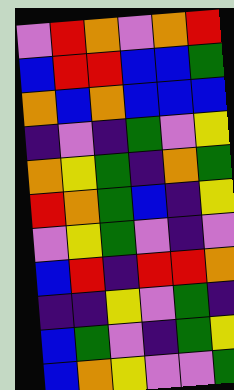[["violet", "red", "orange", "violet", "orange", "red"], ["blue", "red", "red", "blue", "blue", "green"], ["orange", "blue", "orange", "blue", "blue", "blue"], ["indigo", "violet", "indigo", "green", "violet", "yellow"], ["orange", "yellow", "green", "indigo", "orange", "green"], ["red", "orange", "green", "blue", "indigo", "yellow"], ["violet", "yellow", "green", "violet", "indigo", "violet"], ["blue", "red", "indigo", "red", "red", "orange"], ["indigo", "indigo", "yellow", "violet", "green", "indigo"], ["blue", "green", "violet", "indigo", "green", "yellow"], ["blue", "orange", "yellow", "violet", "violet", "green"]]